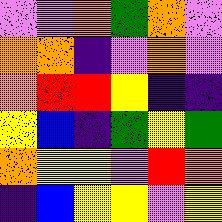[["violet", "violet", "orange", "green", "orange", "violet"], ["orange", "orange", "indigo", "violet", "orange", "violet"], ["orange", "red", "red", "yellow", "indigo", "indigo"], ["yellow", "blue", "indigo", "green", "yellow", "green"], ["orange", "yellow", "yellow", "violet", "red", "orange"], ["indigo", "blue", "yellow", "yellow", "violet", "yellow"]]